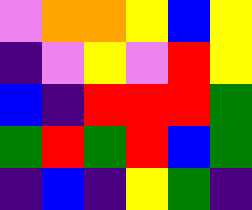[["violet", "orange", "orange", "yellow", "blue", "yellow"], ["indigo", "violet", "yellow", "violet", "red", "yellow"], ["blue", "indigo", "red", "red", "red", "green"], ["green", "red", "green", "red", "blue", "green"], ["indigo", "blue", "indigo", "yellow", "green", "indigo"]]